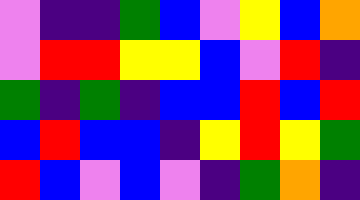[["violet", "indigo", "indigo", "green", "blue", "violet", "yellow", "blue", "orange"], ["violet", "red", "red", "yellow", "yellow", "blue", "violet", "red", "indigo"], ["green", "indigo", "green", "indigo", "blue", "blue", "red", "blue", "red"], ["blue", "red", "blue", "blue", "indigo", "yellow", "red", "yellow", "green"], ["red", "blue", "violet", "blue", "violet", "indigo", "green", "orange", "indigo"]]